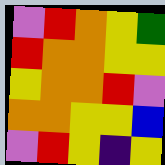[["violet", "red", "orange", "yellow", "green"], ["red", "orange", "orange", "yellow", "yellow"], ["yellow", "orange", "orange", "red", "violet"], ["orange", "orange", "yellow", "yellow", "blue"], ["violet", "red", "yellow", "indigo", "yellow"]]